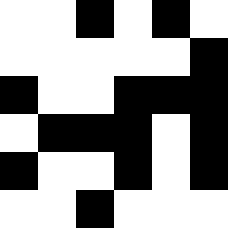[["white", "white", "black", "white", "black", "white"], ["white", "white", "white", "white", "white", "black"], ["black", "white", "white", "black", "black", "black"], ["white", "black", "black", "black", "white", "black"], ["black", "white", "white", "black", "white", "black"], ["white", "white", "black", "white", "white", "white"]]